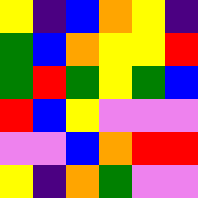[["yellow", "indigo", "blue", "orange", "yellow", "indigo"], ["green", "blue", "orange", "yellow", "yellow", "red"], ["green", "red", "green", "yellow", "green", "blue"], ["red", "blue", "yellow", "violet", "violet", "violet"], ["violet", "violet", "blue", "orange", "red", "red"], ["yellow", "indigo", "orange", "green", "violet", "violet"]]